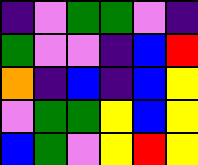[["indigo", "violet", "green", "green", "violet", "indigo"], ["green", "violet", "violet", "indigo", "blue", "red"], ["orange", "indigo", "blue", "indigo", "blue", "yellow"], ["violet", "green", "green", "yellow", "blue", "yellow"], ["blue", "green", "violet", "yellow", "red", "yellow"]]